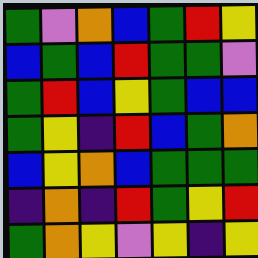[["green", "violet", "orange", "blue", "green", "red", "yellow"], ["blue", "green", "blue", "red", "green", "green", "violet"], ["green", "red", "blue", "yellow", "green", "blue", "blue"], ["green", "yellow", "indigo", "red", "blue", "green", "orange"], ["blue", "yellow", "orange", "blue", "green", "green", "green"], ["indigo", "orange", "indigo", "red", "green", "yellow", "red"], ["green", "orange", "yellow", "violet", "yellow", "indigo", "yellow"]]